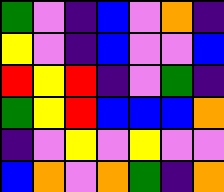[["green", "violet", "indigo", "blue", "violet", "orange", "indigo"], ["yellow", "violet", "indigo", "blue", "violet", "violet", "blue"], ["red", "yellow", "red", "indigo", "violet", "green", "indigo"], ["green", "yellow", "red", "blue", "blue", "blue", "orange"], ["indigo", "violet", "yellow", "violet", "yellow", "violet", "violet"], ["blue", "orange", "violet", "orange", "green", "indigo", "orange"]]